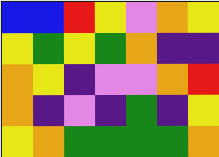[["blue", "blue", "red", "yellow", "violet", "orange", "yellow"], ["yellow", "green", "yellow", "green", "orange", "indigo", "indigo"], ["orange", "yellow", "indigo", "violet", "violet", "orange", "red"], ["orange", "indigo", "violet", "indigo", "green", "indigo", "yellow"], ["yellow", "orange", "green", "green", "green", "green", "orange"]]